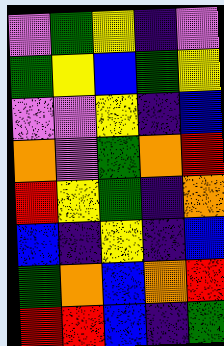[["violet", "green", "yellow", "indigo", "violet"], ["green", "yellow", "blue", "green", "yellow"], ["violet", "violet", "yellow", "indigo", "blue"], ["orange", "violet", "green", "orange", "red"], ["red", "yellow", "green", "indigo", "orange"], ["blue", "indigo", "yellow", "indigo", "blue"], ["green", "orange", "blue", "orange", "red"], ["red", "red", "blue", "indigo", "green"]]